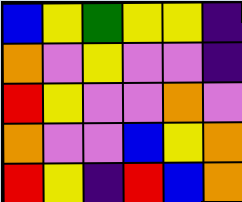[["blue", "yellow", "green", "yellow", "yellow", "indigo"], ["orange", "violet", "yellow", "violet", "violet", "indigo"], ["red", "yellow", "violet", "violet", "orange", "violet"], ["orange", "violet", "violet", "blue", "yellow", "orange"], ["red", "yellow", "indigo", "red", "blue", "orange"]]